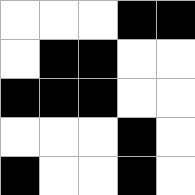[["white", "white", "white", "black", "black"], ["white", "black", "black", "white", "white"], ["black", "black", "black", "white", "white"], ["white", "white", "white", "black", "white"], ["black", "white", "white", "black", "white"]]